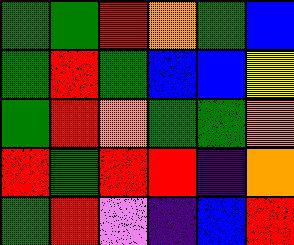[["green", "green", "red", "orange", "green", "blue"], ["green", "red", "green", "blue", "blue", "yellow"], ["green", "red", "orange", "green", "green", "orange"], ["red", "green", "red", "red", "indigo", "orange"], ["green", "red", "violet", "indigo", "blue", "red"]]